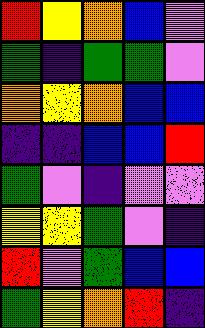[["red", "yellow", "orange", "blue", "violet"], ["green", "indigo", "green", "green", "violet"], ["orange", "yellow", "orange", "blue", "blue"], ["indigo", "indigo", "blue", "blue", "red"], ["green", "violet", "indigo", "violet", "violet"], ["yellow", "yellow", "green", "violet", "indigo"], ["red", "violet", "green", "blue", "blue"], ["green", "yellow", "orange", "red", "indigo"]]